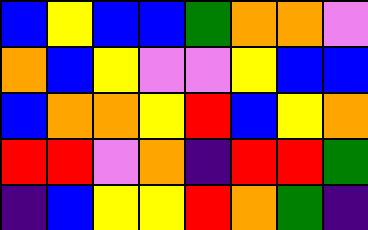[["blue", "yellow", "blue", "blue", "green", "orange", "orange", "violet"], ["orange", "blue", "yellow", "violet", "violet", "yellow", "blue", "blue"], ["blue", "orange", "orange", "yellow", "red", "blue", "yellow", "orange"], ["red", "red", "violet", "orange", "indigo", "red", "red", "green"], ["indigo", "blue", "yellow", "yellow", "red", "orange", "green", "indigo"]]